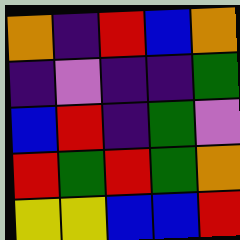[["orange", "indigo", "red", "blue", "orange"], ["indigo", "violet", "indigo", "indigo", "green"], ["blue", "red", "indigo", "green", "violet"], ["red", "green", "red", "green", "orange"], ["yellow", "yellow", "blue", "blue", "red"]]